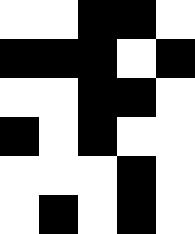[["white", "white", "black", "black", "white"], ["black", "black", "black", "white", "black"], ["white", "white", "black", "black", "white"], ["black", "white", "black", "white", "white"], ["white", "white", "white", "black", "white"], ["white", "black", "white", "black", "white"]]